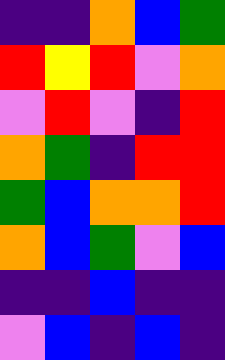[["indigo", "indigo", "orange", "blue", "green"], ["red", "yellow", "red", "violet", "orange"], ["violet", "red", "violet", "indigo", "red"], ["orange", "green", "indigo", "red", "red"], ["green", "blue", "orange", "orange", "red"], ["orange", "blue", "green", "violet", "blue"], ["indigo", "indigo", "blue", "indigo", "indigo"], ["violet", "blue", "indigo", "blue", "indigo"]]